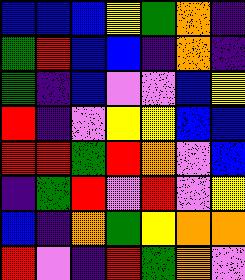[["blue", "blue", "blue", "yellow", "green", "orange", "indigo"], ["green", "red", "blue", "blue", "indigo", "orange", "indigo"], ["green", "indigo", "blue", "violet", "violet", "blue", "yellow"], ["red", "indigo", "violet", "yellow", "yellow", "blue", "blue"], ["red", "red", "green", "red", "orange", "violet", "blue"], ["indigo", "green", "red", "violet", "red", "violet", "yellow"], ["blue", "indigo", "orange", "green", "yellow", "orange", "orange"], ["red", "violet", "indigo", "red", "green", "orange", "violet"]]